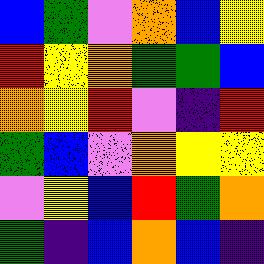[["blue", "green", "violet", "orange", "blue", "yellow"], ["red", "yellow", "orange", "green", "green", "blue"], ["orange", "yellow", "red", "violet", "indigo", "red"], ["green", "blue", "violet", "orange", "yellow", "yellow"], ["violet", "yellow", "blue", "red", "green", "orange"], ["green", "indigo", "blue", "orange", "blue", "indigo"]]